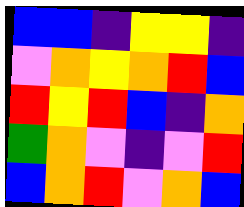[["blue", "blue", "indigo", "yellow", "yellow", "indigo"], ["violet", "orange", "yellow", "orange", "red", "blue"], ["red", "yellow", "red", "blue", "indigo", "orange"], ["green", "orange", "violet", "indigo", "violet", "red"], ["blue", "orange", "red", "violet", "orange", "blue"]]